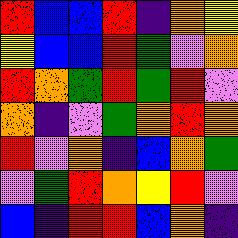[["red", "blue", "blue", "red", "indigo", "orange", "yellow"], ["yellow", "blue", "blue", "red", "green", "violet", "orange"], ["red", "orange", "green", "red", "green", "red", "violet"], ["orange", "indigo", "violet", "green", "orange", "red", "orange"], ["red", "violet", "orange", "indigo", "blue", "orange", "green"], ["violet", "green", "red", "orange", "yellow", "red", "violet"], ["blue", "indigo", "red", "red", "blue", "orange", "indigo"]]